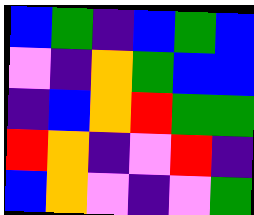[["blue", "green", "indigo", "blue", "green", "blue"], ["violet", "indigo", "orange", "green", "blue", "blue"], ["indigo", "blue", "orange", "red", "green", "green"], ["red", "orange", "indigo", "violet", "red", "indigo"], ["blue", "orange", "violet", "indigo", "violet", "green"]]